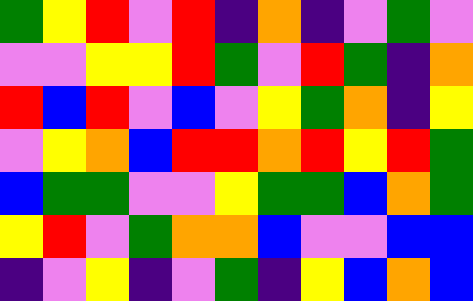[["green", "yellow", "red", "violet", "red", "indigo", "orange", "indigo", "violet", "green", "violet"], ["violet", "violet", "yellow", "yellow", "red", "green", "violet", "red", "green", "indigo", "orange"], ["red", "blue", "red", "violet", "blue", "violet", "yellow", "green", "orange", "indigo", "yellow"], ["violet", "yellow", "orange", "blue", "red", "red", "orange", "red", "yellow", "red", "green"], ["blue", "green", "green", "violet", "violet", "yellow", "green", "green", "blue", "orange", "green"], ["yellow", "red", "violet", "green", "orange", "orange", "blue", "violet", "violet", "blue", "blue"], ["indigo", "violet", "yellow", "indigo", "violet", "green", "indigo", "yellow", "blue", "orange", "blue"]]